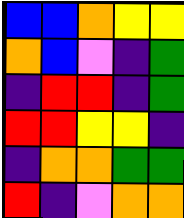[["blue", "blue", "orange", "yellow", "yellow"], ["orange", "blue", "violet", "indigo", "green"], ["indigo", "red", "red", "indigo", "green"], ["red", "red", "yellow", "yellow", "indigo"], ["indigo", "orange", "orange", "green", "green"], ["red", "indigo", "violet", "orange", "orange"]]